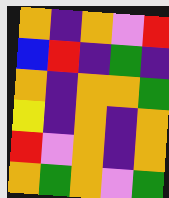[["orange", "indigo", "orange", "violet", "red"], ["blue", "red", "indigo", "green", "indigo"], ["orange", "indigo", "orange", "orange", "green"], ["yellow", "indigo", "orange", "indigo", "orange"], ["red", "violet", "orange", "indigo", "orange"], ["orange", "green", "orange", "violet", "green"]]